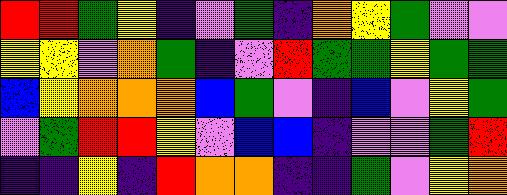[["red", "red", "green", "yellow", "indigo", "violet", "green", "indigo", "orange", "yellow", "green", "violet", "violet"], ["yellow", "yellow", "violet", "orange", "green", "indigo", "violet", "red", "green", "green", "yellow", "green", "green"], ["blue", "yellow", "orange", "orange", "orange", "blue", "green", "violet", "indigo", "blue", "violet", "yellow", "green"], ["violet", "green", "red", "red", "yellow", "violet", "blue", "blue", "indigo", "violet", "violet", "green", "red"], ["indigo", "indigo", "yellow", "indigo", "red", "orange", "orange", "indigo", "indigo", "green", "violet", "yellow", "orange"]]